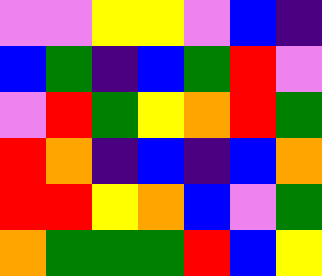[["violet", "violet", "yellow", "yellow", "violet", "blue", "indigo"], ["blue", "green", "indigo", "blue", "green", "red", "violet"], ["violet", "red", "green", "yellow", "orange", "red", "green"], ["red", "orange", "indigo", "blue", "indigo", "blue", "orange"], ["red", "red", "yellow", "orange", "blue", "violet", "green"], ["orange", "green", "green", "green", "red", "blue", "yellow"]]